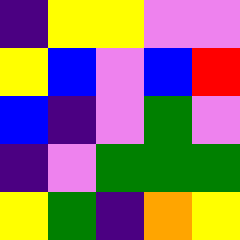[["indigo", "yellow", "yellow", "violet", "violet"], ["yellow", "blue", "violet", "blue", "red"], ["blue", "indigo", "violet", "green", "violet"], ["indigo", "violet", "green", "green", "green"], ["yellow", "green", "indigo", "orange", "yellow"]]